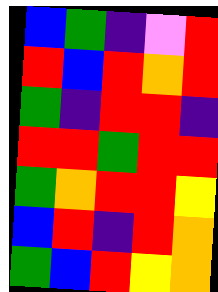[["blue", "green", "indigo", "violet", "red"], ["red", "blue", "red", "orange", "red"], ["green", "indigo", "red", "red", "indigo"], ["red", "red", "green", "red", "red"], ["green", "orange", "red", "red", "yellow"], ["blue", "red", "indigo", "red", "orange"], ["green", "blue", "red", "yellow", "orange"]]